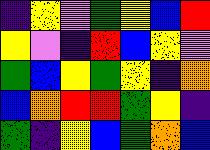[["indigo", "yellow", "violet", "green", "yellow", "blue", "red"], ["yellow", "violet", "indigo", "red", "blue", "yellow", "violet"], ["green", "blue", "yellow", "green", "yellow", "indigo", "orange"], ["blue", "orange", "red", "red", "green", "yellow", "indigo"], ["green", "indigo", "yellow", "blue", "green", "orange", "blue"]]